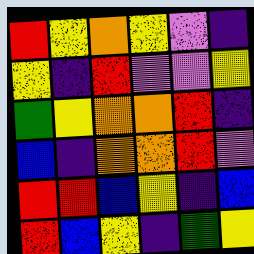[["red", "yellow", "orange", "yellow", "violet", "indigo"], ["yellow", "indigo", "red", "violet", "violet", "yellow"], ["green", "yellow", "orange", "orange", "red", "indigo"], ["blue", "indigo", "orange", "orange", "red", "violet"], ["red", "red", "blue", "yellow", "indigo", "blue"], ["red", "blue", "yellow", "indigo", "green", "yellow"]]